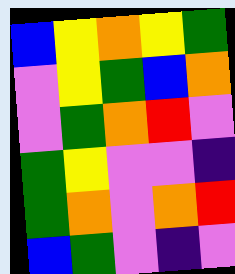[["blue", "yellow", "orange", "yellow", "green"], ["violet", "yellow", "green", "blue", "orange"], ["violet", "green", "orange", "red", "violet"], ["green", "yellow", "violet", "violet", "indigo"], ["green", "orange", "violet", "orange", "red"], ["blue", "green", "violet", "indigo", "violet"]]